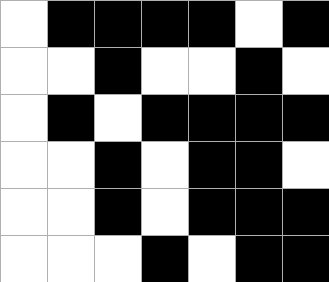[["white", "black", "black", "black", "black", "white", "black"], ["white", "white", "black", "white", "white", "black", "white"], ["white", "black", "white", "black", "black", "black", "black"], ["white", "white", "black", "white", "black", "black", "white"], ["white", "white", "black", "white", "black", "black", "black"], ["white", "white", "white", "black", "white", "black", "black"]]